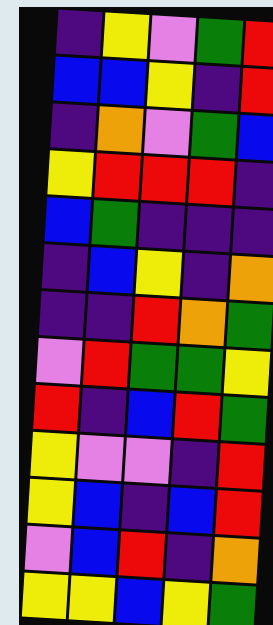[["indigo", "yellow", "violet", "green", "red"], ["blue", "blue", "yellow", "indigo", "red"], ["indigo", "orange", "violet", "green", "blue"], ["yellow", "red", "red", "red", "indigo"], ["blue", "green", "indigo", "indigo", "indigo"], ["indigo", "blue", "yellow", "indigo", "orange"], ["indigo", "indigo", "red", "orange", "green"], ["violet", "red", "green", "green", "yellow"], ["red", "indigo", "blue", "red", "green"], ["yellow", "violet", "violet", "indigo", "red"], ["yellow", "blue", "indigo", "blue", "red"], ["violet", "blue", "red", "indigo", "orange"], ["yellow", "yellow", "blue", "yellow", "green"]]